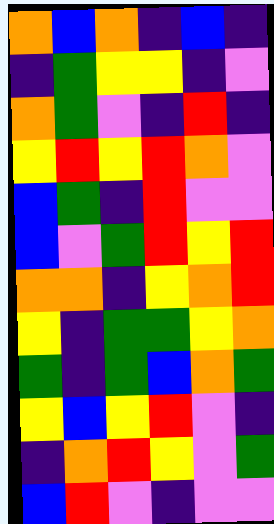[["orange", "blue", "orange", "indigo", "blue", "indigo"], ["indigo", "green", "yellow", "yellow", "indigo", "violet"], ["orange", "green", "violet", "indigo", "red", "indigo"], ["yellow", "red", "yellow", "red", "orange", "violet"], ["blue", "green", "indigo", "red", "violet", "violet"], ["blue", "violet", "green", "red", "yellow", "red"], ["orange", "orange", "indigo", "yellow", "orange", "red"], ["yellow", "indigo", "green", "green", "yellow", "orange"], ["green", "indigo", "green", "blue", "orange", "green"], ["yellow", "blue", "yellow", "red", "violet", "indigo"], ["indigo", "orange", "red", "yellow", "violet", "green"], ["blue", "red", "violet", "indigo", "violet", "violet"]]